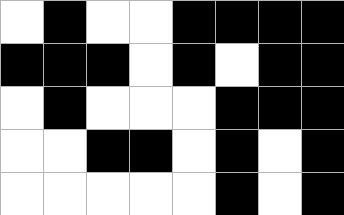[["white", "black", "white", "white", "black", "black", "black", "black"], ["black", "black", "black", "white", "black", "white", "black", "black"], ["white", "black", "white", "white", "white", "black", "black", "black"], ["white", "white", "black", "black", "white", "black", "white", "black"], ["white", "white", "white", "white", "white", "black", "white", "black"]]